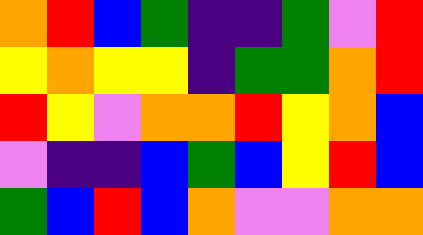[["orange", "red", "blue", "green", "indigo", "indigo", "green", "violet", "red"], ["yellow", "orange", "yellow", "yellow", "indigo", "green", "green", "orange", "red"], ["red", "yellow", "violet", "orange", "orange", "red", "yellow", "orange", "blue"], ["violet", "indigo", "indigo", "blue", "green", "blue", "yellow", "red", "blue"], ["green", "blue", "red", "blue", "orange", "violet", "violet", "orange", "orange"]]